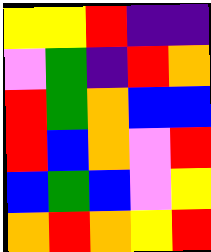[["yellow", "yellow", "red", "indigo", "indigo"], ["violet", "green", "indigo", "red", "orange"], ["red", "green", "orange", "blue", "blue"], ["red", "blue", "orange", "violet", "red"], ["blue", "green", "blue", "violet", "yellow"], ["orange", "red", "orange", "yellow", "red"]]